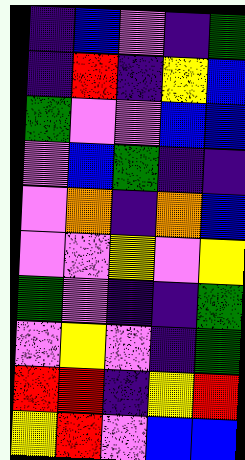[["indigo", "blue", "violet", "indigo", "green"], ["indigo", "red", "indigo", "yellow", "blue"], ["green", "violet", "violet", "blue", "blue"], ["violet", "blue", "green", "indigo", "indigo"], ["violet", "orange", "indigo", "orange", "blue"], ["violet", "violet", "yellow", "violet", "yellow"], ["green", "violet", "indigo", "indigo", "green"], ["violet", "yellow", "violet", "indigo", "green"], ["red", "red", "indigo", "yellow", "red"], ["yellow", "red", "violet", "blue", "blue"]]